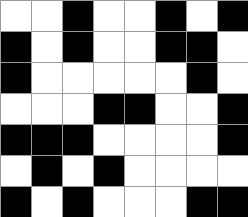[["white", "white", "black", "white", "white", "black", "white", "black"], ["black", "white", "black", "white", "white", "black", "black", "white"], ["black", "white", "white", "white", "white", "white", "black", "white"], ["white", "white", "white", "black", "black", "white", "white", "black"], ["black", "black", "black", "white", "white", "white", "white", "black"], ["white", "black", "white", "black", "white", "white", "white", "white"], ["black", "white", "black", "white", "white", "white", "black", "black"]]